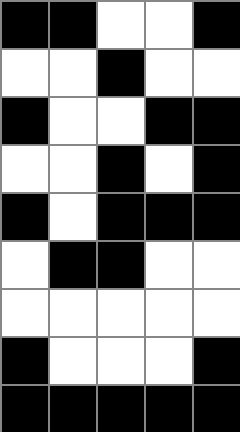[["black", "black", "white", "white", "black"], ["white", "white", "black", "white", "white"], ["black", "white", "white", "black", "black"], ["white", "white", "black", "white", "black"], ["black", "white", "black", "black", "black"], ["white", "black", "black", "white", "white"], ["white", "white", "white", "white", "white"], ["black", "white", "white", "white", "black"], ["black", "black", "black", "black", "black"]]